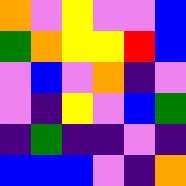[["orange", "violet", "yellow", "violet", "violet", "blue"], ["green", "orange", "yellow", "yellow", "red", "blue"], ["violet", "blue", "violet", "orange", "indigo", "violet"], ["violet", "indigo", "yellow", "violet", "blue", "green"], ["indigo", "green", "indigo", "indigo", "violet", "indigo"], ["blue", "blue", "blue", "violet", "indigo", "orange"]]